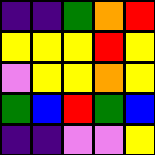[["indigo", "indigo", "green", "orange", "red"], ["yellow", "yellow", "yellow", "red", "yellow"], ["violet", "yellow", "yellow", "orange", "yellow"], ["green", "blue", "red", "green", "blue"], ["indigo", "indigo", "violet", "violet", "yellow"]]